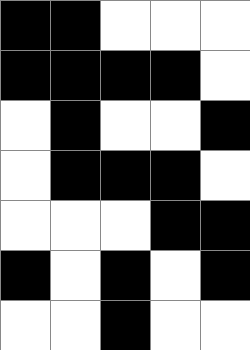[["black", "black", "white", "white", "white"], ["black", "black", "black", "black", "white"], ["white", "black", "white", "white", "black"], ["white", "black", "black", "black", "white"], ["white", "white", "white", "black", "black"], ["black", "white", "black", "white", "black"], ["white", "white", "black", "white", "white"]]